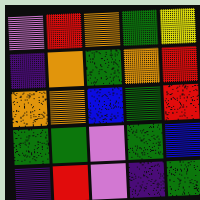[["violet", "red", "orange", "green", "yellow"], ["indigo", "orange", "green", "orange", "red"], ["orange", "orange", "blue", "green", "red"], ["green", "green", "violet", "green", "blue"], ["indigo", "red", "violet", "indigo", "green"]]